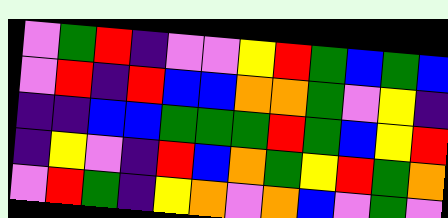[["violet", "green", "red", "indigo", "violet", "violet", "yellow", "red", "green", "blue", "green", "blue"], ["violet", "red", "indigo", "red", "blue", "blue", "orange", "orange", "green", "violet", "yellow", "indigo"], ["indigo", "indigo", "blue", "blue", "green", "green", "green", "red", "green", "blue", "yellow", "red"], ["indigo", "yellow", "violet", "indigo", "red", "blue", "orange", "green", "yellow", "red", "green", "orange"], ["violet", "red", "green", "indigo", "yellow", "orange", "violet", "orange", "blue", "violet", "green", "violet"]]